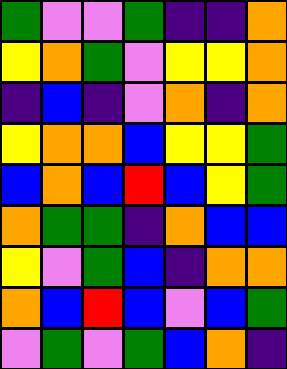[["green", "violet", "violet", "green", "indigo", "indigo", "orange"], ["yellow", "orange", "green", "violet", "yellow", "yellow", "orange"], ["indigo", "blue", "indigo", "violet", "orange", "indigo", "orange"], ["yellow", "orange", "orange", "blue", "yellow", "yellow", "green"], ["blue", "orange", "blue", "red", "blue", "yellow", "green"], ["orange", "green", "green", "indigo", "orange", "blue", "blue"], ["yellow", "violet", "green", "blue", "indigo", "orange", "orange"], ["orange", "blue", "red", "blue", "violet", "blue", "green"], ["violet", "green", "violet", "green", "blue", "orange", "indigo"]]